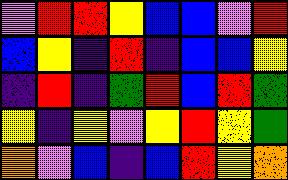[["violet", "red", "red", "yellow", "blue", "blue", "violet", "red"], ["blue", "yellow", "indigo", "red", "indigo", "blue", "blue", "yellow"], ["indigo", "red", "indigo", "green", "red", "blue", "red", "green"], ["yellow", "indigo", "yellow", "violet", "yellow", "red", "yellow", "green"], ["orange", "violet", "blue", "indigo", "blue", "red", "yellow", "orange"]]